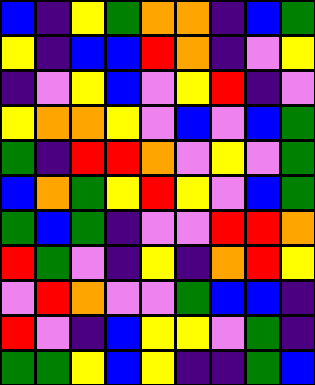[["blue", "indigo", "yellow", "green", "orange", "orange", "indigo", "blue", "green"], ["yellow", "indigo", "blue", "blue", "red", "orange", "indigo", "violet", "yellow"], ["indigo", "violet", "yellow", "blue", "violet", "yellow", "red", "indigo", "violet"], ["yellow", "orange", "orange", "yellow", "violet", "blue", "violet", "blue", "green"], ["green", "indigo", "red", "red", "orange", "violet", "yellow", "violet", "green"], ["blue", "orange", "green", "yellow", "red", "yellow", "violet", "blue", "green"], ["green", "blue", "green", "indigo", "violet", "violet", "red", "red", "orange"], ["red", "green", "violet", "indigo", "yellow", "indigo", "orange", "red", "yellow"], ["violet", "red", "orange", "violet", "violet", "green", "blue", "blue", "indigo"], ["red", "violet", "indigo", "blue", "yellow", "yellow", "violet", "green", "indigo"], ["green", "green", "yellow", "blue", "yellow", "indigo", "indigo", "green", "blue"]]